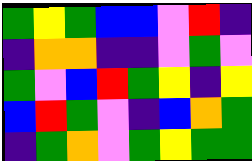[["green", "yellow", "green", "blue", "blue", "violet", "red", "indigo"], ["indigo", "orange", "orange", "indigo", "indigo", "violet", "green", "violet"], ["green", "violet", "blue", "red", "green", "yellow", "indigo", "yellow"], ["blue", "red", "green", "violet", "indigo", "blue", "orange", "green"], ["indigo", "green", "orange", "violet", "green", "yellow", "green", "green"]]